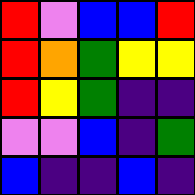[["red", "violet", "blue", "blue", "red"], ["red", "orange", "green", "yellow", "yellow"], ["red", "yellow", "green", "indigo", "indigo"], ["violet", "violet", "blue", "indigo", "green"], ["blue", "indigo", "indigo", "blue", "indigo"]]